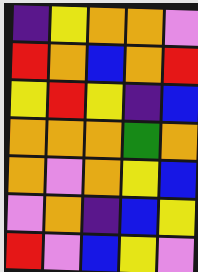[["indigo", "yellow", "orange", "orange", "violet"], ["red", "orange", "blue", "orange", "red"], ["yellow", "red", "yellow", "indigo", "blue"], ["orange", "orange", "orange", "green", "orange"], ["orange", "violet", "orange", "yellow", "blue"], ["violet", "orange", "indigo", "blue", "yellow"], ["red", "violet", "blue", "yellow", "violet"]]